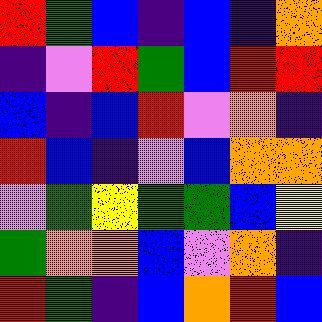[["red", "green", "blue", "indigo", "blue", "indigo", "orange"], ["indigo", "violet", "red", "green", "blue", "red", "red"], ["blue", "indigo", "blue", "red", "violet", "orange", "indigo"], ["red", "blue", "indigo", "violet", "blue", "orange", "orange"], ["violet", "green", "yellow", "green", "green", "blue", "yellow"], ["green", "orange", "orange", "blue", "violet", "orange", "indigo"], ["red", "green", "indigo", "blue", "orange", "red", "blue"]]